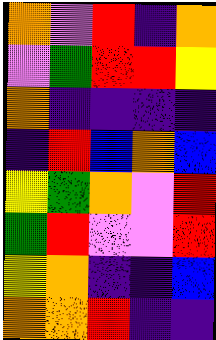[["orange", "violet", "red", "indigo", "orange"], ["violet", "green", "red", "red", "yellow"], ["orange", "indigo", "indigo", "indigo", "indigo"], ["indigo", "red", "blue", "orange", "blue"], ["yellow", "green", "orange", "violet", "red"], ["green", "red", "violet", "violet", "red"], ["yellow", "orange", "indigo", "indigo", "blue"], ["orange", "orange", "red", "indigo", "indigo"]]